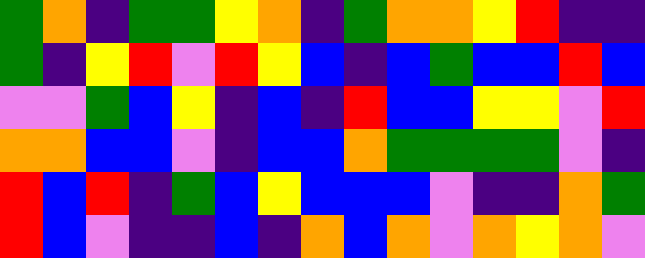[["green", "orange", "indigo", "green", "green", "yellow", "orange", "indigo", "green", "orange", "orange", "yellow", "red", "indigo", "indigo"], ["green", "indigo", "yellow", "red", "violet", "red", "yellow", "blue", "indigo", "blue", "green", "blue", "blue", "red", "blue"], ["violet", "violet", "green", "blue", "yellow", "indigo", "blue", "indigo", "red", "blue", "blue", "yellow", "yellow", "violet", "red"], ["orange", "orange", "blue", "blue", "violet", "indigo", "blue", "blue", "orange", "green", "green", "green", "green", "violet", "indigo"], ["red", "blue", "red", "indigo", "green", "blue", "yellow", "blue", "blue", "blue", "violet", "indigo", "indigo", "orange", "green"], ["red", "blue", "violet", "indigo", "indigo", "blue", "indigo", "orange", "blue", "orange", "violet", "orange", "yellow", "orange", "violet"]]